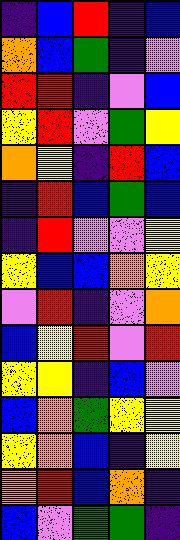[["indigo", "blue", "red", "indigo", "blue"], ["orange", "blue", "green", "indigo", "violet"], ["red", "red", "indigo", "violet", "blue"], ["yellow", "red", "violet", "green", "yellow"], ["orange", "yellow", "indigo", "red", "blue"], ["indigo", "red", "blue", "green", "blue"], ["indigo", "red", "violet", "violet", "yellow"], ["yellow", "blue", "blue", "orange", "yellow"], ["violet", "red", "indigo", "violet", "orange"], ["blue", "yellow", "red", "violet", "red"], ["yellow", "yellow", "indigo", "blue", "violet"], ["blue", "orange", "green", "yellow", "yellow"], ["yellow", "orange", "blue", "indigo", "yellow"], ["orange", "red", "blue", "orange", "indigo"], ["blue", "violet", "green", "green", "indigo"]]